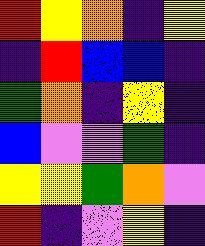[["red", "yellow", "orange", "indigo", "yellow"], ["indigo", "red", "blue", "blue", "indigo"], ["green", "orange", "indigo", "yellow", "indigo"], ["blue", "violet", "violet", "green", "indigo"], ["yellow", "yellow", "green", "orange", "violet"], ["red", "indigo", "violet", "yellow", "indigo"]]